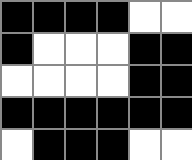[["black", "black", "black", "black", "white", "white"], ["black", "white", "white", "white", "black", "black"], ["white", "white", "white", "white", "black", "black"], ["black", "black", "black", "black", "black", "black"], ["white", "black", "black", "black", "white", "white"]]